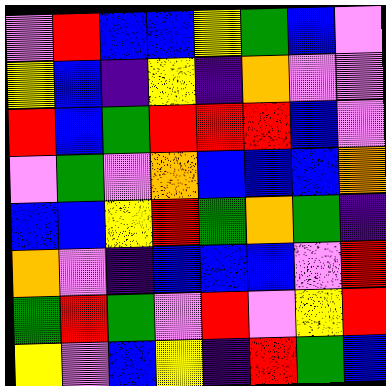[["violet", "red", "blue", "blue", "yellow", "green", "blue", "violet"], ["yellow", "blue", "indigo", "yellow", "indigo", "orange", "violet", "violet"], ["red", "blue", "green", "red", "red", "red", "blue", "violet"], ["violet", "green", "violet", "orange", "blue", "blue", "blue", "orange"], ["blue", "blue", "yellow", "red", "green", "orange", "green", "indigo"], ["orange", "violet", "indigo", "blue", "blue", "blue", "violet", "red"], ["green", "red", "green", "violet", "red", "violet", "yellow", "red"], ["yellow", "violet", "blue", "yellow", "indigo", "red", "green", "blue"]]